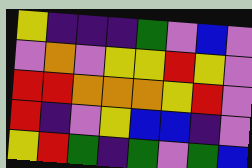[["yellow", "indigo", "indigo", "indigo", "green", "violet", "blue", "violet"], ["violet", "orange", "violet", "yellow", "yellow", "red", "yellow", "violet"], ["red", "red", "orange", "orange", "orange", "yellow", "red", "violet"], ["red", "indigo", "violet", "yellow", "blue", "blue", "indigo", "violet"], ["yellow", "red", "green", "indigo", "green", "violet", "green", "blue"]]